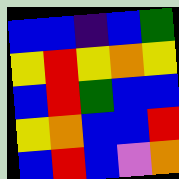[["blue", "blue", "indigo", "blue", "green"], ["yellow", "red", "yellow", "orange", "yellow"], ["blue", "red", "green", "blue", "blue"], ["yellow", "orange", "blue", "blue", "red"], ["blue", "red", "blue", "violet", "orange"]]